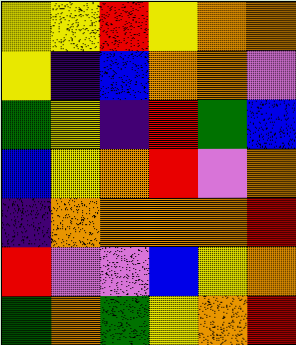[["yellow", "yellow", "red", "yellow", "orange", "orange"], ["yellow", "indigo", "blue", "orange", "orange", "violet"], ["green", "yellow", "indigo", "red", "green", "blue"], ["blue", "yellow", "orange", "red", "violet", "orange"], ["indigo", "orange", "orange", "orange", "orange", "red"], ["red", "violet", "violet", "blue", "yellow", "orange"], ["green", "orange", "green", "yellow", "orange", "red"]]